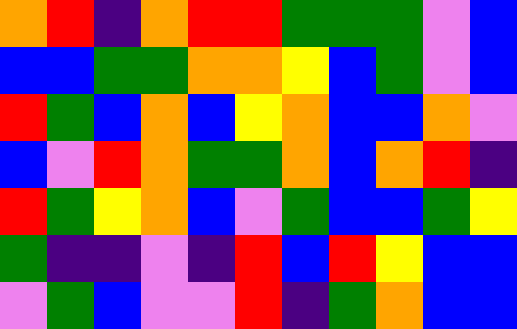[["orange", "red", "indigo", "orange", "red", "red", "green", "green", "green", "violet", "blue"], ["blue", "blue", "green", "green", "orange", "orange", "yellow", "blue", "green", "violet", "blue"], ["red", "green", "blue", "orange", "blue", "yellow", "orange", "blue", "blue", "orange", "violet"], ["blue", "violet", "red", "orange", "green", "green", "orange", "blue", "orange", "red", "indigo"], ["red", "green", "yellow", "orange", "blue", "violet", "green", "blue", "blue", "green", "yellow"], ["green", "indigo", "indigo", "violet", "indigo", "red", "blue", "red", "yellow", "blue", "blue"], ["violet", "green", "blue", "violet", "violet", "red", "indigo", "green", "orange", "blue", "blue"]]